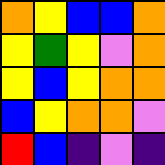[["orange", "yellow", "blue", "blue", "orange"], ["yellow", "green", "yellow", "violet", "orange"], ["yellow", "blue", "yellow", "orange", "orange"], ["blue", "yellow", "orange", "orange", "violet"], ["red", "blue", "indigo", "violet", "indigo"]]